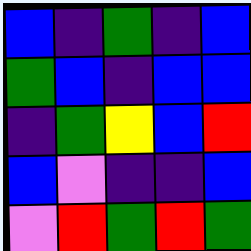[["blue", "indigo", "green", "indigo", "blue"], ["green", "blue", "indigo", "blue", "blue"], ["indigo", "green", "yellow", "blue", "red"], ["blue", "violet", "indigo", "indigo", "blue"], ["violet", "red", "green", "red", "green"]]